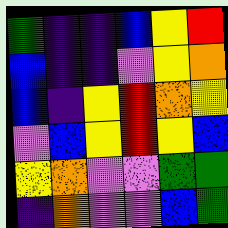[["green", "indigo", "indigo", "blue", "yellow", "red"], ["blue", "indigo", "indigo", "violet", "yellow", "orange"], ["blue", "indigo", "yellow", "red", "orange", "yellow"], ["violet", "blue", "yellow", "red", "yellow", "blue"], ["yellow", "orange", "violet", "violet", "green", "green"], ["indigo", "orange", "violet", "violet", "blue", "green"]]